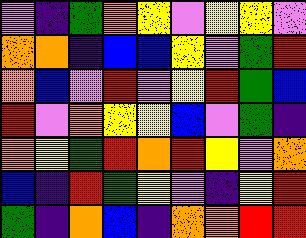[["violet", "indigo", "green", "orange", "yellow", "violet", "yellow", "yellow", "violet"], ["orange", "orange", "indigo", "blue", "blue", "yellow", "violet", "green", "red"], ["orange", "blue", "violet", "red", "violet", "yellow", "red", "green", "blue"], ["red", "violet", "orange", "yellow", "yellow", "blue", "violet", "green", "indigo"], ["orange", "yellow", "green", "red", "orange", "red", "yellow", "violet", "orange"], ["blue", "indigo", "red", "green", "yellow", "violet", "indigo", "yellow", "red"], ["green", "indigo", "orange", "blue", "indigo", "orange", "orange", "red", "red"]]